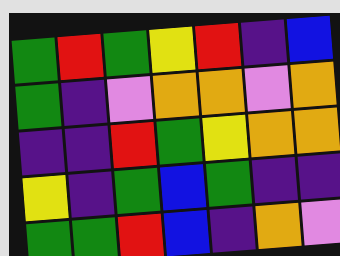[["green", "red", "green", "yellow", "red", "indigo", "blue"], ["green", "indigo", "violet", "orange", "orange", "violet", "orange"], ["indigo", "indigo", "red", "green", "yellow", "orange", "orange"], ["yellow", "indigo", "green", "blue", "green", "indigo", "indigo"], ["green", "green", "red", "blue", "indigo", "orange", "violet"]]